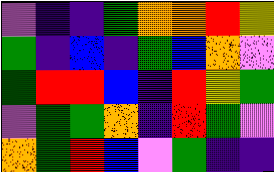[["violet", "indigo", "indigo", "green", "orange", "orange", "red", "yellow"], ["green", "indigo", "blue", "indigo", "green", "blue", "orange", "violet"], ["green", "red", "red", "blue", "indigo", "red", "yellow", "green"], ["violet", "green", "green", "orange", "indigo", "red", "green", "violet"], ["orange", "green", "red", "blue", "violet", "green", "indigo", "indigo"]]